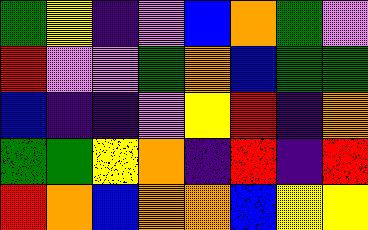[["green", "yellow", "indigo", "violet", "blue", "orange", "green", "violet"], ["red", "violet", "violet", "green", "orange", "blue", "green", "green"], ["blue", "indigo", "indigo", "violet", "yellow", "red", "indigo", "orange"], ["green", "green", "yellow", "orange", "indigo", "red", "indigo", "red"], ["red", "orange", "blue", "orange", "orange", "blue", "yellow", "yellow"]]